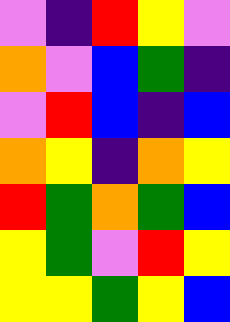[["violet", "indigo", "red", "yellow", "violet"], ["orange", "violet", "blue", "green", "indigo"], ["violet", "red", "blue", "indigo", "blue"], ["orange", "yellow", "indigo", "orange", "yellow"], ["red", "green", "orange", "green", "blue"], ["yellow", "green", "violet", "red", "yellow"], ["yellow", "yellow", "green", "yellow", "blue"]]